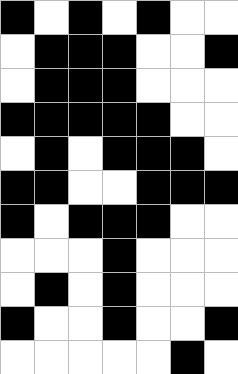[["black", "white", "black", "white", "black", "white", "white"], ["white", "black", "black", "black", "white", "white", "black"], ["white", "black", "black", "black", "white", "white", "white"], ["black", "black", "black", "black", "black", "white", "white"], ["white", "black", "white", "black", "black", "black", "white"], ["black", "black", "white", "white", "black", "black", "black"], ["black", "white", "black", "black", "black", "white", "white"], ["white", "white", "white", "black", "white", "white", "white"], ["white", "black", "white", "black", "white", "white", "white"], ["black", "white", "white", "black", "white", "white", "black"], ["white", "white", "white", "white", "white", "black", "white"]]